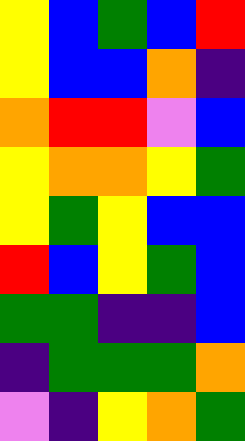[["yellow", "blue", "green", "blue", "red"], ["yellow", "blue", "blue", "orange", "indigo"], ["orange", "red", "red", "violet", "blue"], ["yellow", "orange", "orange", "yellow", "green"], ["yellow", "green", "yellow", "blue", "blue"], ["red", "blue", "yellow", "green", "blue"], ["green", "green", "indigo", "indigo", "blue"], ["indigo", "green", "green", "green", "orange"], ["violet", "indigo", "yellow", "orange", "green"]]